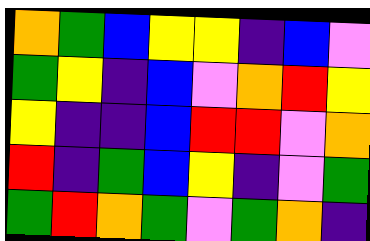[["orange", "green", "blue", "yellow", "yellow", "indigo", "blue", "violet"], ["green", "yellow", "indigo", "blue", "violet", "orange", "red", "yellow"], ["yellow", "indigo", "indigo", "blue", "red", "red", "violet", "orange"], ["red", "indigo", "green", "blue", "yellow", "indigo", "violet", "green"], ["green", "red", "orange", "green", "violet", "green", "orange", "indigo"]]